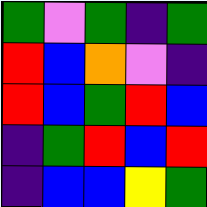[["green", "violet", "green", "indigo", "green"], ["red", "blue", "orange", "violet", "indigo"], ["red", "blue", "green", "red", "blue"], ["indigo", "green", "red", "blue", "red"], ["indigo", "blue", "blue", "yellow", "green"]]